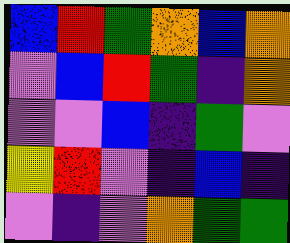[["blue", "red", "green", "orange", "blue", "orange"], ["violet", "blue", "red", "green", "indigo", "orange"], ["violet", "violet", "blue", "indigo", "green", "violet"], ["yellow", "red", "violet", "indigo", "blue", "indigo"], ["violet", "indigo", "violet", "orange", "green", "green"]]